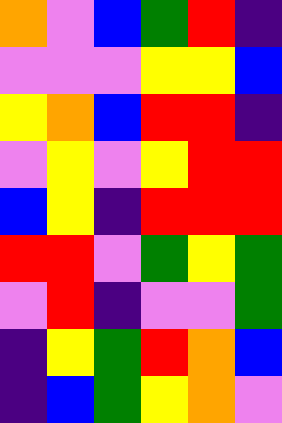[["orange", "violet", "blue", "green", "red", "indigo"], ["violet", "violet", "violet", "yellow", "yellow", "blue"], ["yellow", "orange", "blue", "red", "red", "indigo"], ["violet", "yellow", "violet", "yellow", "red", "red"], ["blue", "yellow", "indigo", "red", "red", "red"], ["red", "red", "violet", "green", "yellow", "green"], ["violet", "red", "indigo", "violet", "violet", "green"], ["indigo", "yellow", "green", "red", "orange", "blue"], ["indigo", "blue", "green", "yellow", "orange", "violet"]]